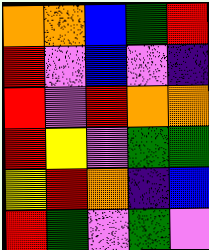[["orange", "orange", "blue", "green", "red"], ["red", "violet", "blue", "violet", "indigo"], ["red", "violet", "red", "orange", "orange"], ["red", "yellow", "violet", "green", "green"], ["yellow", "red", "orange", "indigo", "blue"], ["red", "green", "violet", "green", "violet"]]